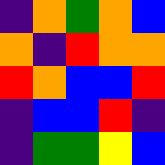[["indigo", "orange", "green", "orange", "blue"], ["orange", "indigo", "red", "orange", "orange"], ["red", "orange", "blue", "blue", "red"], ["indigo", "blue", "blue", "red", "indigo"], ["indigo", "green", "green", "yellow", "blue"]]